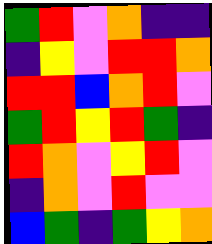[["green", "red", "violet", "orange", "indigo", "indigo"], ["indigo", "yellow", "violet", "red", "red", "orange"], ["red", "red", "blue", "orange", "red", "violet"], ["green", "red", "yellow", "red", "green", "indigo"], ["red", "orange", "violet", "yellow", "red", "violet"], ["indigo", "orange", "violet", "red", "violet", "violet"], ["blue", "green", "indigo", "green", "yellow", "orange"]]